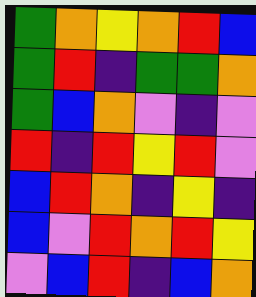[["green", "orange", "yellow", "orange", "red", "blue"], ["green", "red", "indigo", "green", "green", "orange"], ["green", "blue", "orange", "violet", "indigo", "violet"], ["red", "indigo", "red", "yellow", "red", "violet"], ["blue", "red", "orange", "indigo", "yellow", "indigo"], ["blue", "violet", "red", "orange", "red", "yellow"], ["violet", "blue", "red", "indigo", "blue", "orange"]]